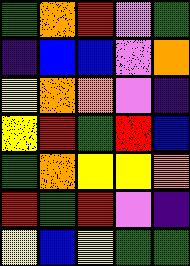[["green", "orange", "red", "violet", "green"], ["indigo", "blue", "blue", "violet", "orange"], ["yellow", "orange", "orange", "violet", "indigo"], ["yellow", "red", "green", "red", "blue"], ["green", "orange", "yellow", "yellow", "orange"], ["red", "green", "red", "violet", "indigo"], ["yellow", "blue", "yellow", "green", "green"]]